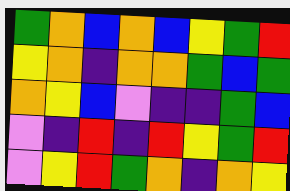[["green", "orange", "blue", "orange", "blue", "yellow", "green", "red"], ["yellow", "orange", "indigo", "orange", "orange", "green", "blue", "green"], ["orange", "yellow", "blue", "violet", "indigo", "indigo", "green", "blue"], ["violet", "indigo", "red", "indigo", "red", "yellow", "green", "red"], ["violet", "yellow", "red", "green", "orange", "indigo", "orange", "yellow"]]